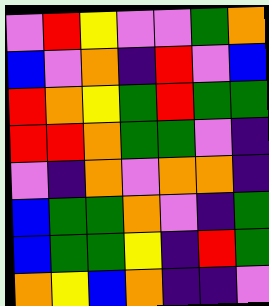[["violet", "red", "yellow", "violet", "violet", "green", "orange"], ["blue", "violet", "orange", "indigo", "red", "violet", "blue"], ["red", "orange", "yellow", "green", "red", "green", "green"], ["red", "red", "orange", "green", "green", "violet", "indigo"], ["violet", "indigo", "orange", "violet", "orange", "orange", "indigo"], ["blue", "green", "green", "orange", "violet", "indigo", "green"], ["blue", "green", "green", "yellow", "indigo", "red", "green"], ["orange", "yellow", "blue", "orange", "indigo", "indigo", "violet"]]